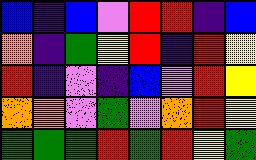[["blue", "indigo", "blue", "violet", "red", "red", "indigo", "blue"], ["orange", "indigo", "green", "yellow", "red", "indigo", "red", "yellow"], ["red", "indigo", "violet", "indigo", "blue", "violet", "red", "yellow"], ["orange", "orange", "violet", "green", "violet", "orange", "red", "yellow"], ["green", "green", "green", "red", "green", "red", "yellow", "green"]]